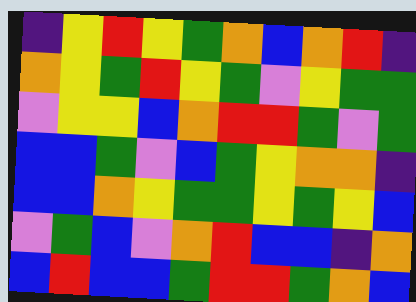[["indigo", "yellow", "red", "yellow", "green", "orange", "blue", "orange", "red", "indigo"], ["orange", "yellow", "green", "red", "yellow", "green", "violet", "yellow", "green", "green"], ["violet", "yellow", "yellow", "blue", "orange", "red", "red", "green", "violet", "green"], ["blue", "blue", "green", "violet", "blue", "green", "yellow", "orange", "orange", "indigo"], ["blue", "blue", "orange", "yellow", "green", "green", "yellow", "green", "yellow", "blue"], ["violet", "green", "blue", "violet", "orange", "red", "blue", "blue", "indigo", "orange"], ["blue", "red", "blue", "blue", "green", "red", "red", "green", "orange", "blue"]]